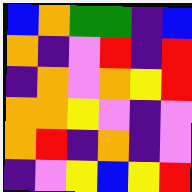[["blue", "orange", "green", "green", "indigo", "blue"], ["orange", "indigo", "violet", "red", "indigo", "red"], ["indigo", "orange", "violet", "orange", "yellow", "red"], ["orange", "orange", "yellow", "violet", "indigo", "violet"], ["orange", "red", "indigo", "orange", "indigo", "violet"], ["indigo", "violet", "yellow", "blue", "yellow", "red"]]